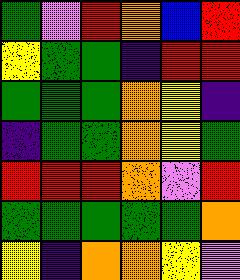[["green", "violet", "red", "orange", "blue", "red"], ["yellow", "green", "green", "indigo", "red", "red"], ["green", "green", "green", "orange", "yellow", "indigo"], ["indigo", "green", "green", "orange", "yellow", "green"], ["red", "red", "red", "orange", "violet", "red"], ["green", "green", "green", "green", "green", "orange"], ["yellow", "indigo", "orange", "orange", "yellow", "violet"]]